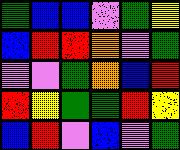[["green", "blue", "blue", "violet", "green", "yellow"], ["blue", "red", "red", "orange", "violet", "green"], ["violet", "violet", "green", "orange", "blue", "red"], ["red", "yellow", "green", "green", "red", "yellow"], ["blue", "red", "violet", "blue", "violet", "green"]]